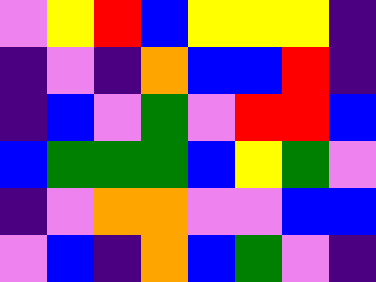[["violet", "yellow", "red", "blue", "yellow", "yellow", "yellow", "indigo"], ["indigo", "violet", "indigo", "orange", "blue", "blue", "red", "indigo"], ["indigo", "blue", "violet", "green", "violet", "red", "red", "blue"], ["blue", "green", "green", "green", "blue", "yellow", "green", "violet"], ["indigo", "violet", "orange", "orange", "violet", "violet", "blue", "blue"], ["violet", "blue", "indigo", "orange", "blue", "green", "violet", "indigo"]]